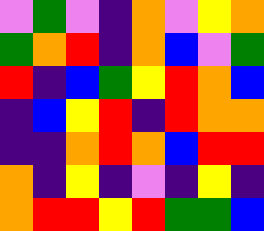[["violet", "green", "violet", "indigo", "orange", "violet", "yellow", "orange"], ["green", "orange", "red", "indigo", "orange", "blue", "violet", "green"], ["red", "indigo", "blue", "green", "yellow", "red", "orange", "blue"], ["indigo", "blue", "yellow", "red", "indigo", "red", "orange", "orange"], ["indigo", "indigo", "orange", "red", "orange", "blue", "red", "red"], ["orange", "indigo", "yellow", "indigo", "violet", "indigo", "yellow", "indigo"], ["orange", "red", "red", "yellow", "red", "green", "green", "blue"]]